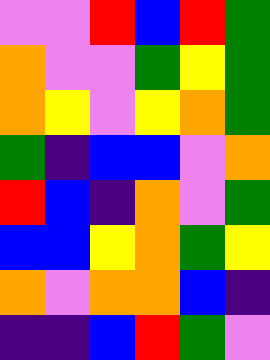[["violet", "violet", "red", "blue", "red", "green"], ["orange", "violet", "violet", "green", "yellow", "green"], ["orange", "yellow", "violet", "yellow", "orange", "green"], ["green", "indigo", "blue", "blue", "violet", "orange"], ["red", "blue", "indigo", "orange", "violet", "green"], ["blue", "blue", "yellow", "orange", "green", "yellow"], ["orange", "violet", "orange", "orange", "blue", "indigo"], ["indigo", "indigo", "blue", "red", "green", "violet"]]